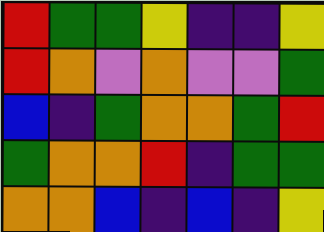[["red", "green", "green", "yellow", "indigo", "indigo", "yellow"], ["red", "orange", "violet", "orange", "violet", "violet", "green"], ["blue", "indigo", "green", "orange", "orange", "green", "red"], ["green", "orange", "orange", "red", "indigo", "green", "green"], ["orange", "orange", "blue", "indigo", "blue", "indigo", "yellow"]]